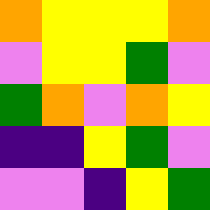[["orange", "yellow", "yellow", "yellow", "orange"], ["violet", "yellow", "yellow", "green", "violet"], ["green", "orange", "violet", "orange", "yellow"], ["indigo", "indigo", "yellow", "green", "violet"], ["violet", "violet", "indigo", "yellow", "green"]]